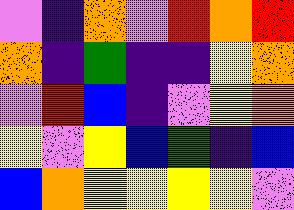[["violet", "indigo", "orange", "violet", "red", "orange", "red"], ["orange", "indigo", "green", "indigo", "indigo", "yellow", "orange"], ["violet", "red", "blue", "indigo", "violet", "yellow", "orange"], ["yellow", "violet", "yellow", "blue", "green", "indigo", "blue"], ["blue", "orange", "yellow", "yellow", "yellow", "yellow", "violet"]]